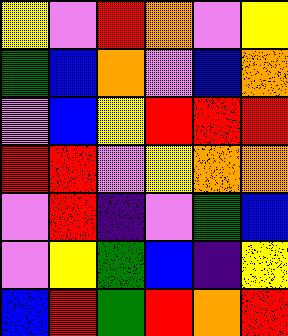[["yellow", "violet", "red", "orange", "violet", "yellow"], ["green", "blue", "orange", "violet", "blue", "orange"], ["violet", "blue", "yellow", "red", "red", "red"], ["red", "red", "violet", "yellow", "orange", "orange"], ["violet", "red", "indigo", "violet", "green", "blue"], ["violet", "yellow", "green", "blue", "indigo", "yellow"], ["blue", "red", "green", "red", "orange", "red"]]